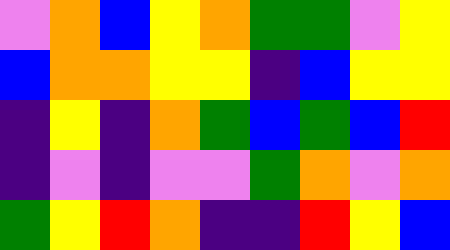[["violet", "orange", "blue", "yellow", "orange", "green", "green", "violet", "yellow"], ["blue", "orange", "orange", "yellow", "yellow", "indigo", "blue", "yellow", "yellow"], ["indigo", "yellow", "indigo", "orange", "green", "blue", "green", "blue", "red"], ["indigo", "violet", "indigo", "violet", "violet", "green", "orange", "violet", "orange"], ["green", "yellow", "red", "orange", "indigo", "indigo", "red", "yellow", "blue"]]